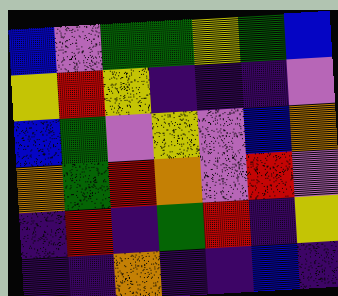[["blue", "violet", "green", "green", "yellow", "green", "blue"], ["yellow", "red", "yellow", "indigo", "indigo", "indigo", "violet"], ["blue", "green", "violet", "yellow", "violet", "blue", "orange"], ["orange", "green", "red", "orange", "violet", "red", "violet"], ["indigo", "red", "indigo", "green", "red", "indigo", "yellow"], ["indigo", "indigo", "orange", "indigo", "indigo", "blue", "indigo"]]